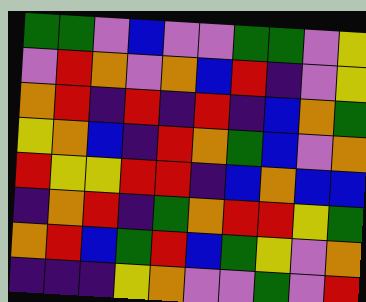[["green", "green", "violet", "blue", "violet", "violet", "green", "green", "violet", "yellow"], ["violet", "red", "orange", "violet", "orange", "blue", "red", "indigo", "violet", "yellow"], ["orange", "red", "indigo", "red", "indigo", "red", "indigo", "blue", "orange", "green"], ["yellow", "orange", "blue", "indigo", "red", "orange", "green", "blue", "violet", "orange"], ["red", "yellow", "yellow", "red", "red", "indigo", "blue", "orange", "blue", "blue"], ["indigo", "orange", "red", "indigo", "green", "orange", "red", "red", "yellow", "green"], ["orange", "red", "blue", "green", "red", "blue", "green", "yellow", "violet", "orange"], ["indigo", "indigo", "indigo", "yellow", "orange", "violet", "violet", "green", "violet", "red"]]